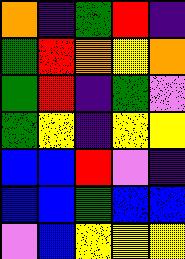[["orange", "indigo", "green", "red", "indigo"], ["green", "red", "orange", "yellow", "orange"], ["green", "red", "indigo", "green", "violet"], ["green", "yellow", "indigo", "yellow", "yellow"], ["blue", "blue", "red", "violet", "indigo"], ["blue", "blue", "green", "blue", "blue"], ["violet", "blue", "yellow", "yellow", "yellow"]]